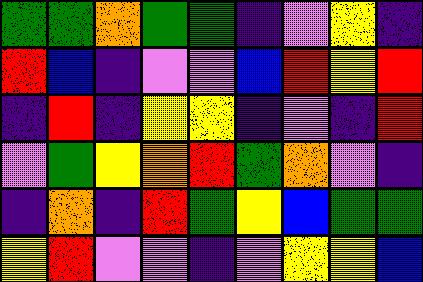[["green", "green", "orange", "green", "green", "indigo", "violet", "yellow", "indigo"], ["red", "blue", "indigo", "violet", "violet", "blue", "red", "yellow", "red"], ["indigo", "red", "indigo", "yellow", "yellow", "indigo", "violet", "indigo", "red"], ["violet", "green", "yellow", "orange", "red", "green", "orange", "violet", "indigo"], ["indigo", "orange", "indigo", "red", "green", "yellow", "blue", "green", "green"], ["yellow", "red", "violet", "violet", "indigo", "violet", "yellow", "yellow", "blue"]]